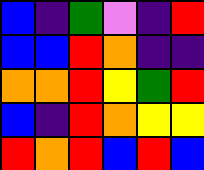[["blue", "indigo", "green", "violet", "indigo", "red"], ["blue", "blue", "red", "orange", "indigo", "indigo"], ["orange", "orange", "red", "yellow", "green", "red"], ["blue", "indigo", "red", "orange", "yellow", "yellow"], ["red", "orange", "red", "blue", "red", "blue"]]